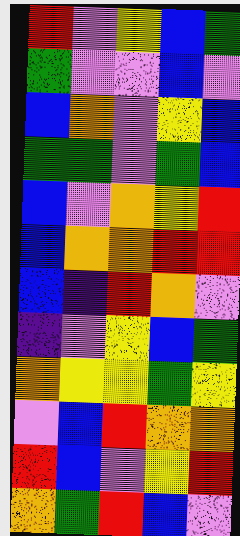[["red", "violet", "yellow", "blue", "green"], ["green", "violet", "violet", "blue", "violet"], ["blue", "orange", "violet", "yellow", "blue"], ["green", "green", "violet", "green", "blue"], ["blue", "violet", "orange", "yellow", "red"], ["blue", "orange", "orange", "red", "red"], ["blue", "indigo", "red", "orange", "violet"], ["indigo", "violet", "yellow", "blue", "green"], ["orange", "yellow", "yellow", "green", "yellow"], ["violet", "blue", "red", "orange", "orange"], ["red", "blue", "violet", "yellow", "red"], ["orange", "green", "red", "blue", "violet"]]